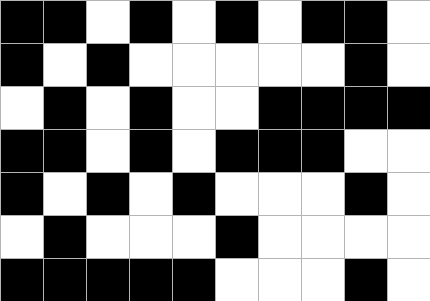[["black", "black", "white", "black", "white", "black", "white", "black", "black", "white"], ["black", "white", "black", "white", "white", "white", "white", "white", "black", "white"], ["white", "black", "white", "black", "white", "white", "black", "black", "black", "black"], ["black", "black", "white", "black", "white", "black", "black", "black", "white", "white"], ["black", "white", "black", "white", "black", "white", "white", "white", "black", "white"], ["white", "black", "white", "white", "white", "black", "white", "white", "white", "white"], ["black", "black", "black", "black", "black", "white", "white", "white", "black", "white"]]